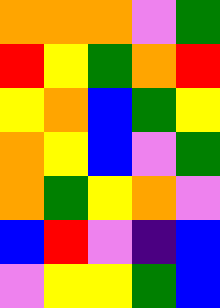[["orange", "orange", "orange", "violet", "green"], ["red", "yellow", "green", "orange", "red"], ["yellow", "orange", "blue", "green", "yellow"], ["orange", "yellow", "blue", "violet", "green"], ["orange", "green", "yellow", "orange", "violet"], ["blue", "red", "violet", "indigo", "blue"], ["violet", "yellow", "yellow", "green", "blue"]]